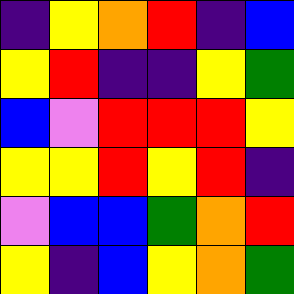[["indigo", "yellow", "orange", "red", "indigo", "blue"], ["yellow", "red", "indigo", "indigo", "yellow", "green"], ["blue", "violet", "red", "red", "red", "yellow"], ["yellow", "yellow", "red", "yellow", "red", "indigo"], ["violet", "blue", "blue", "green", "orange", "red"], ["yellow", "indigo", "blue", "yellow", "orange", "green"]]